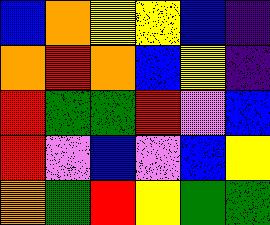[["blue", "orange", "yellow", "yellow", "blue", "indigo"], ["orange", "red", "orange", "blue", "yellow", "indigo"], ["red", "green", "green", "red", "violet", "blue"], ["red", "violet", "blue", "violet", "blue", "yellow"], ["orange", "green", "red", "yellow", "green", "green"]]